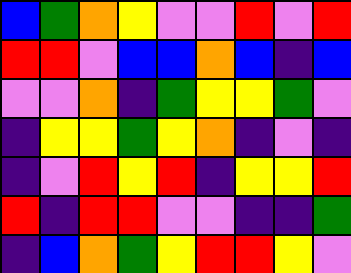[["blue", "green", "orange", "yellow", "violet", "violet", "red", "violet", "red"], ["red", "red", "violet", "blue", "blue", "orange", "blue", "indigo", "blue"], ["violet", "violet", "orange", "indigo", "green", "yellow", "yellow", "green", "violet"], ["indigo", "yellow", "yellow", "green", "yellow", "orange", "indigo", "violet", "indigo"], ["indigo", "violet", "red", "yellow", "red", "indigo", "yellow", "yellow", "red"], ["red", "indigo", "red", "red", "violet", "violet", "indigo", "indigo", "green"], ["indigo", "blue", "orange", "green", "yellow", "red", "red", "yellow", "violet"]]